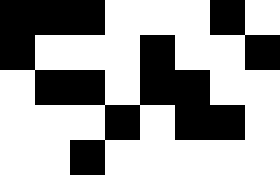[["black", "black", "black", "white", "white", "white", "black", "white"], ["black", "white", "white", "white", "black", "white", "white", "black"], ["white", "black", "black", "white", "black", "black", "white", "white"], ["white", "white", "white", "black", "white", "black", "black", "white"], ["white", "white", "black", "white", "white", "white", "white", "white"]]